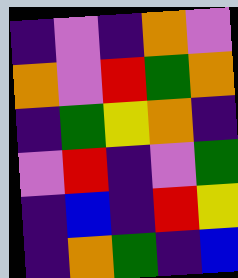[["indigo", "violet", "indigo", "orange", "violet"], ["orange", "violet", "red", "green", "orange"], ["indigo", "green", "yellow", "orange", "indigo"], ["violet", "red", "indigo", "violet", "green"], ["indigo", "blue", "indigo", "red", "yellow"], ["indigo", "orange", "green", "indigo", "blue"]]